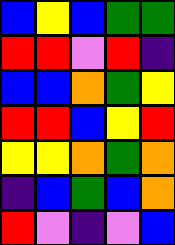[["blue", "yellow", "blue", "green", "green"], ["red", "red", "violet", "red", "indigo"], ["blue", "blue", "orange", "green", "yellow"], ["red", "red", "blue", "yellow", "red"], ["yellow", "yellow", "orange", "green", "orange"], ["indigo", "blue", "green", "blue", "orange"], ["red", "violet", "indigo", "violet", "blue"]]